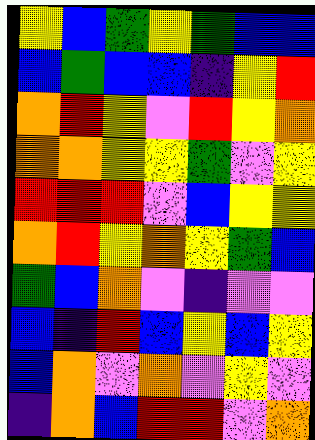[["yellow", "blue", "green", "yellow", "green", "blue", "blue"], ["blue", "green", "blue", "blue", "indigo", "yellow", "red"], ["orange", "red", "yellow", "violet", "red", "yellow", "orange"], ["orange", "orange", "yellow", "yellow", "green", "violet", "yellow"], ["red", "red", "red", "violet", "blue", "yellow", "yellow"], ["orange", "red", "yellow", "orange", "yellow", "green", "blue"], ["green", "blue", "orange", "violet", "indigo", "violet", "violet"], ["blue", "indigo", "red", "blue", "yellow", "blue", "yellow"], ["blue", "orange", "violet", "orange", "violet", "yellow", "violet"], ["indigo", "orange", "blue", "red", "red", "violet", "orange"]]